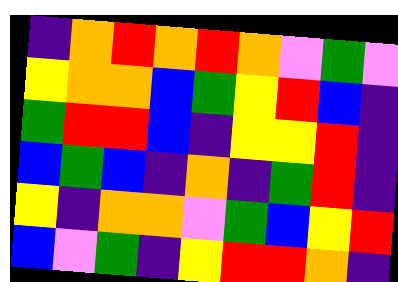[["indigo", "orange", "red", "orange", "red", "orange", "violet", "green", "violet"], ["yellow", "orange", "orange", "blue", "green", "yellow", "red", "blue", "indigo"], ["green", "red", "red", "blue", "indigo", "yellow", "yellow", "red", "indigo"], ["blue", "green", "blue", "indigo", "orange", "indigo", "green", "red", "indigo"], ["yellow", "indigo", "orange", "orange", "violet", "green", "blue", "yellow", "red"], ["blue", "violet", "green", "indigo", "yellow", "red", "red", "orange", "indigo"]]